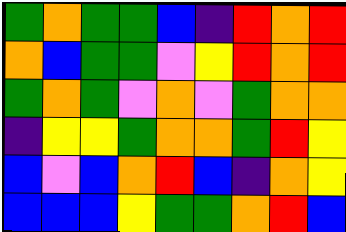[["green", "orange", "green", "green", "blue", "indigo", "red", "orange", "red"], ["orange", "blue", "green", "green", "violet", "yellow", "red", "orange", "red"], ["green", "orange", "green", "violet", "orange", "violet", "green", "orange", "orange"], ["indigo", "yellow", "yellow", "green", "orange", "orange", "green", "red", "yellow"], ["blue", "violet", "blue", "orange", "red", "blue", "indigo", "orange", "yellow"], ["blue", "blue", "blue", "yellow", "green", "green", "orange", "red", "blue"]]